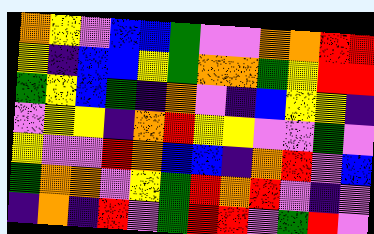[["orange", "yellow", "violet", "blue", "blue", "green", "violet", "violet", "orange", "orange", "red", "red"], ["yellow", "indigo", "blue", "blue", "yellow", "green", "orange", "orange", "green", "yellow", "red", "red"], ["green", "yellow", "blue", "green", "indigo", "orange", "violet", "indigo", "blue", "yellow", "yellow", "indigo"], ["violet", "yellow", "yellow", "indigo", "orange", "red", "yellow", "yellow", "violet", "violet", "green", "violet"], ["yellow", "violet", "violet", "red", "orange", "blue", "blue", "indigo", "orange", "red", "violet", "blue"], ["green", "orange", "orange", "violet", "yellow", "green", "red", "orange", "red", "violet", "indigo", "violet"], ["indigo", "orange", "indigo", "red", "violet", "green", "red", "red", "violet", "green", "red", "violet"]]